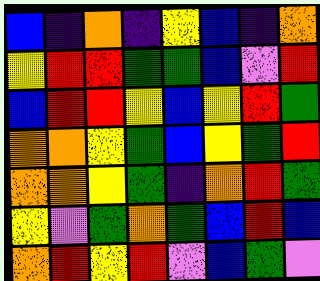[["blue", "indigo", "orange", "indigo", "yellow", "blue", "indigo", "orange"], ["yellow", "red", "red", "green", "green", "blue", "violet", "red"], ["blue", "red", "red", "yellow", "blue", "yellow", "red", "green"], ["orange", "orange", "yellow", "green", "blue", "yellow", "green", "red"], ["orange", "orange", "yellow", "green", "indigo", "orange", "red", "green"], ["yellow", "violet", "green", "orange", "green", "blue", "red", "blue"], ["orange", "red", "yellow", "red", "violet", "blue", "green", "violet"]]